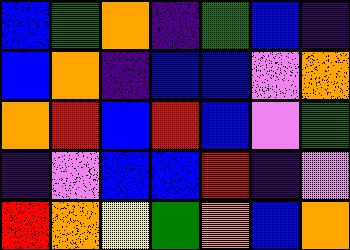[["blue", "green", "orange", "indigo", "green", "blue", "indigo"], ["blue", "orange", "indigo", "blue", "blue", "violet", "orange"], ["orange", "red", "blue", "red", "blue", "violet", "green"], ["indigo", "violet", "blue", "blue", "red", "indigo", "violet"], ["red", "orange", "yellow", "green", "orange", "blue", "orange"]]